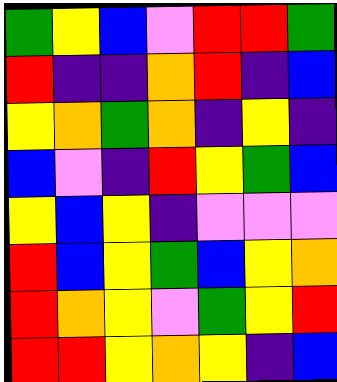[["green", "yellow", "blue", "violet", "red", "red", "green"], ["red", "indigo", "indigo", "orange", "red", "indigo", "blue"], ["yellow", "orange", "green", "orange", "indigo", "yellow", "indigo"], ["blue", "violet", "indigo", "red", "yellow", "green", "blue"], ["yellow", "blue", "yellow", "indigo", "violet", "violet", "violet"], ["red", "blue", "yellow", "green", "blue", "yellow", "orange"], ["red", "orange", "yellow", "violet", "green", "yellow", "red"], ["red", "red", "yellow", "orange", "yellow", "indigo", "blue"]]